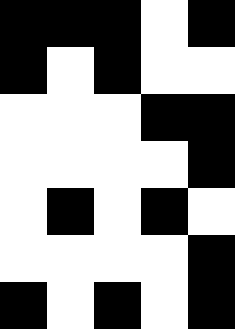[["black", "black", "black", "white", "black"], ["black", "white", "black", "white", "white"], ["white", "white", "white", "black", "black"], ["white", "white", "white", "white", "black"], ["white", "black", "white", "black", "white"], ["white", "white", "white", "white", "black"], ["black", "white", "black", "white", "black"]]